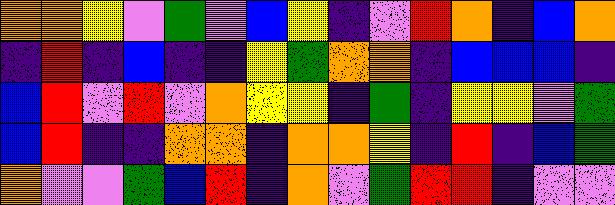[["orange", "orange", "yellow", "violet", "green", "violet", "blue", "yellow", "indigo", "violet", "red", "orange", "indigo", "blue", "orange"], ["indigo", "red", "indigo", "blue", "indigo", "indigo", "yellow", "green", "orange", "orange", "indigo", "blue", "blue", "blue", "indigo"], ["blue", "red", "violet", "red", "violet", "orange", "yellow", "yellow", "indigo", "green", "indigo", "yellow", "yellow", "violet", "green"], ["blue", "red", "indigo", "indigo", "orange", "orange", "indigo", "orange", "orange", "yellow", "indigo", "red", "indigo", "blue", "green"], ["orange", "violet", "violet", "green", "blue", "red", "indigo", "orange", "violet", "green", "red", "red", "indigo", "violet", "violet"]]